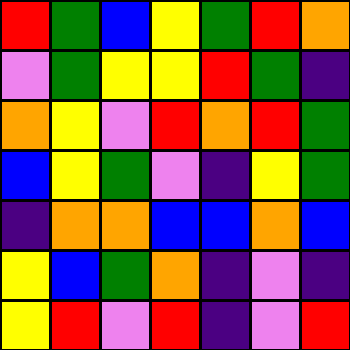[["red", "green", "blue", "yellow", "green", "red", "orange"], ["violet", "green", "yellow", "yellow", "red", "green", "indigo"], ["orange", "yellow", "violet", "red", "orange", "red", "green"], ["blue", "yellow", "green", "violet", "indigo", "yellow", "green"], ["indigo", "orange", "orange", "blue", "blue", "orange", "blue"], ["yellow", "blue", "green", "orange", "indigo", "violet", "indigo"], ["yellow", "red", "violet", "red", "indigo", "violet", "red"]]